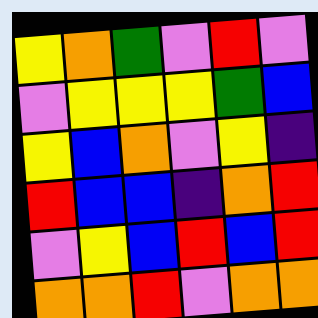[["yellow", "orange", "green", "violet", "red", "violet"], ["violet", "yellow", "yellow", "yellow", "green", "blue"], ["yellow", "blue", "orange", "violet", "yellow", "indigo"], ["red", "blue", "blue", "indigo", "orange", "red"], ["violet", "yellow", "blue", "red", "blue", "red"], ["orange", "orange", "red", "violet", "orange", "orange"]]